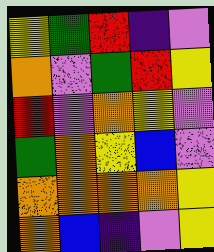[["yellow", "green", "red", "indigo", "violet"], ["orange", "violet", "green", "red", "yellow"], ["red", "violet", "orange", "yellow", "violet"], ["green", "orange", "yellow", "blue", "violet"], ["orange", "orange", "orange", "orange", "yellow"], ["orange", "blue", "indigo", "violet", "yellow"]]